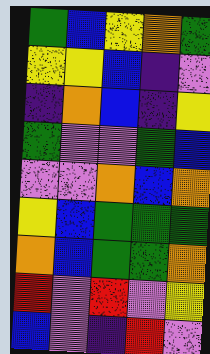[["green", "blue", "yellow", "orange", "green"], ["yellow", "yellow", "blue", "indigo", "violet"], ["indigo", "orange", "blue", "indigo", "yellow"], ["green", "violet", "violet", "green", "blue"], ["violet", "violet", "orange", "blue", "orange"], ["yellow", "blue", "green", "green", "green"], ["orange", "blue", "green", "green", "orange"], ["red", "violet", "red", "violet", "yellow"], ["blue", "violet", "indigo", "red", "violet"]]